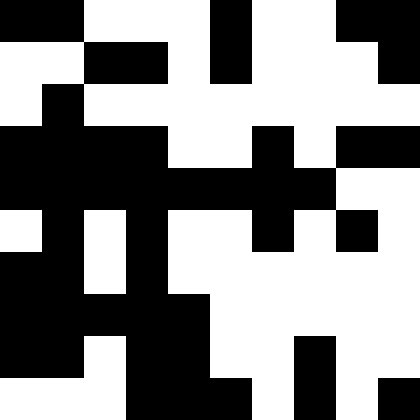[["black", "black", "white", "white", "white", "black", "white", "white", "black", "black"], ["white", "white", "black", "black", "white", "black", "white", "white", "white", "black"], ["white", "black", "white", "white", "white", "white", "white", "white", "white", "white"], ["black", "black", "black", "black", "white", "white", "black", "white", "black", "black"], ["black", "black", "black", "black", "black", "black", "black", "black", "white", "white"], ["white", "black", "white", "black", "white", "white", "black", "white", "black", "white"], ["black", "black", "white", "black", "white", "white", "white", "white", "white", "white"], ["black", "black", "black", "black", "black", "white", "white", "white", "white", "white"], ["black", "black", "white", "black", "black", "white", "white", "black", "white", "white"], ["white", "white", "white", "black", "black", "black", "white", "black", "white", "black"]]